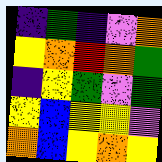[["indigo", "green", "indigo", "violet", "orange"], ["yellow", "orange", "red", "orange", "green"], ["indigo", "yellow", "green", "violet", "green"], ["yellow", "blue", "yellow", "yellow", "violet"], ["orange", "blue", "yellow", "orange", "yellow"]]